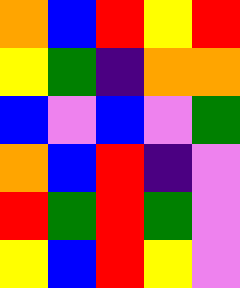[["orange", "blue", "red", "yellow", "red"], ["yellow", "green", "indigo", "orange", "orange"], ["blue", "violet", "blue", "violet", "green"], ["orange", "blue", "red", "indigo", "violet"], ["red", "green", "red", "green", "violet"], ["yellow", "blue", "red", "yellow", "violet"]]